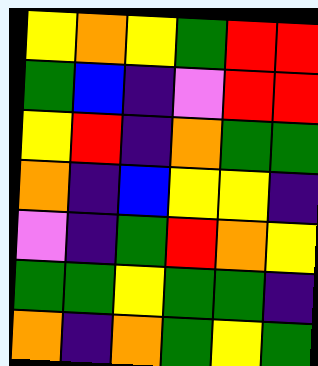[["yellow", "orange", "yellow", "green", "red", "red"], ["green", "blue", "indigo", "violet", "red", "red"], ["yellow", "red", "indigo", "orange", "green", "green"], ["orange", "indigo", "blue", "yellow", "yellow", "indigo"], ["violet", "indigo", "green", "red", "orange", "yellow"], ["green", "green", "yellow", "green", "green", "indigo"], ["orange", "indigo", "orange", "green", "yellow", "green"]]